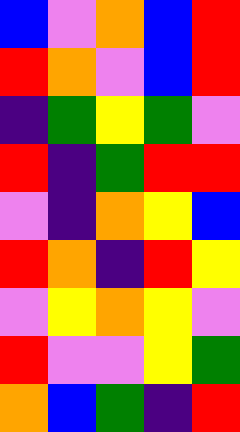[["blue", "violet", "orange", "blue", "red"], ["red", "orange", "violet", "blue", "red"], ["indigo", "green", "yellow", "green", "violet"], ["red", "indigo", "green", "red", "red"], ["violet", "indigo", "orange", "yellow", "blue"], ["red", "orange", "indigo", "red", "yellow"], ["violet", "yellow", "orange", "yellow", "violet"], ["red", "violet", "violet", "yellow", "green"], ["orange", "blue", "green", "indigo", "red"]]